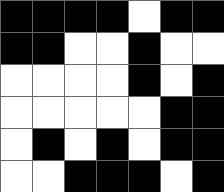[["black", "black", "black", "black", "white", "black", "black"], ["black", "black", "white", "white", "black", "white", "white"], ["white", "white", "white", "white", "black", "white", "black"], ["white", "white", "white", "white", "white", "black", "black"], ["white", "black", "white", "black", "white", "black", "black"], ["white", "white", "black", "black", "black", "white", "black"]]